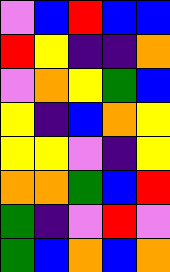[["violet", "blue", "red", "blue", "blue"], ["red", "yellow", "indigo", "indigo", "orange"], ["violet", "orange", "yellow", "green", "blue"], ["yellow", "indigo", "blue", "orange", "yellow"], ["yellow", "yellow", "violet", "indigo", "yellow"], ["orange", "orange", "green", "blue", "red"], ["green", "indigo", "violet", "red", "violet"], ["green", "blue", "orange", "blue", "orange"]]